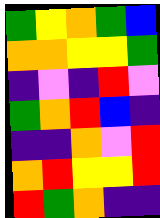[["green", "yellow", "orange", "green", "blue"], ["orange", "orange", "yellow", "yellow", "green"], ["indigo", "violet", "indigo", "red", "violet"], ["green", "orange", "red", "blue", "indigo"], ["indigo", "indigo", "orange", "violet", "red"], ["orange", "red", "yellow", "yellow", "red"], ["red", "green", "orange", "indigo", "indigo"]]